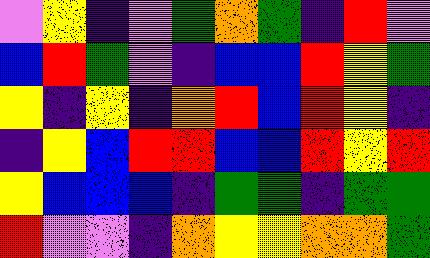[["violet", "yellow", "indigo", "violet", "green", "orange", "green", "indigo", "red", "violet"], ["blue", "red", "green", "violet", "indigo", "blue", "blue", "red", "yellow", "green"], ["yellow", "indigo", "yellow", "indigo", "orange", "red", "blue", "red", "yellow", "indigo"], ["indigo", "yellow", "blue", "red", "red", "blue", "blue", "red", "yellow", "red"], ["yellow", "blue", "blue", "blue", "indigo", "green", "green", "indigo", "green", "green"], ["red", "violet", "violet", "indigo", "orange", "yellow", "yellow", "orange", "orange", "green"]]